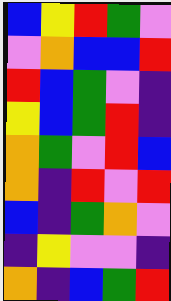[["blue", "yellow", "red", "green", "violet"], ["violet", "orange", "blue", "blue", "red"], ["red", "blue", "green", "violet", "indigo"], ["yellow", "blue", "green", "red", "indigo"], ["orange", "green", "violet", "red", "blue"], ["orange", "indigo", "red", "violet", "red"], ["blue", "indigo", "green", "orange", "violet"], ["indigo", "yellow", "violet", "violet", "indigo"], ["orange", "indigo", "blue", "green", "red"]]